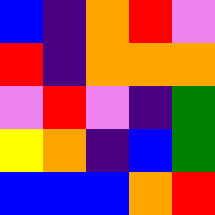[["blue", "indigo", "orange", "red", "violet"], ["red", "indigo", "orange", "orange", "orange"], ["violet", "red", "violet", "indigo", "green"], ["yellow", "orange", "indigo", "blue", "green"], ["blue", "blue", "blue", "orange", "red"]]